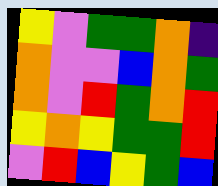[["yellow", "violet", "green", "green", "orange", "indigo"], ["orange", "violet", "violet", "blue", "orange", "green"], ["orange", "violet", "red", "green", "orange", "red"], ["yellow", "orange", "yellow", "green", "green", "red"], ["violet", "red", "blue", "yellow", "green", "blue"]]